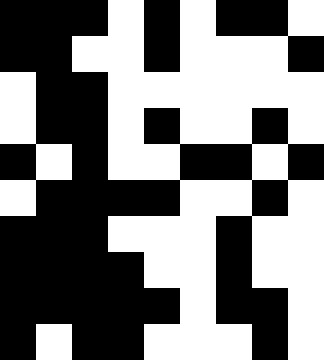[["black", "black", "black", "white", "black", "white", "black", "black", "white"], ["black", "black", "white", "white", "black", "white", "white", "white", "black"], ["white", "black", "black", "white", "white", "white", "white", "white", "white"], ["white", "black", "black", "white", "black", "white", "white", "black", "white"], ["black", "white", "black", "white", "white", "black", "black", "white", "black"], ["white", "black", "black", "black", "black", "white", "white", "black", "white"], ["black", "black", "black", "white", "white", "white", "black", "white", "white"], ["black", "black", "black", "black", "white", "white", "black", "white", "white"], ["black", "black", "black", "black", "black", "white", "black", "black", "white"], ["black", "white", "black", "black", "white", "white", "white", "black", "white"]]